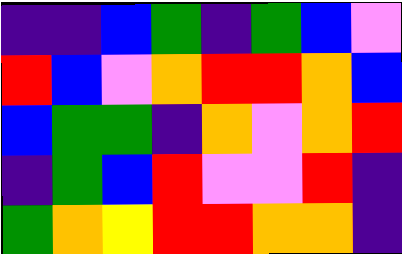[["indigo", "indigo", "blue", "green", "indigo", "green", "blue", "violet"], ["red", "blue", "violet", "orange", "red", "red", "orange", "blue"], ["blue", "green", "green", "indigo", "orange", "violet", "orange", "red"], ["indigo", "green", "blue", "red", "violet", "violet", "red", "indigo"], ["green", "orange", "yellow", "red", "red", "orange", "orange", "indigo"]]